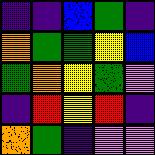[["indigo", "indigo", "blue", "green", "indigo"], ["orange", "green", "green", "yellow", "blue"], ["green", "orange", "yellow", "green", "violet"], ["indigo", "red", "yellow", "red", "indigo"], ["orange", "green", "indigo", "violet", "violet"]]